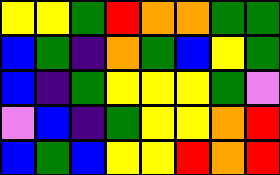[["yellow", "yellow", "green", "red", "orange", "orange", "green", "green"], ["blue", "green", "indigo", "orange", "green", "blue", "yellow", "green"], ["blue", "indigo", "green", "yellow", "yellow", "yellow", "green", "violet"], ["violet", "blue", "indigo", "green", "yellow", "yellow", "orange", "red"], ["blue", "green", "blue", "yellow", "yellow", "red", "orange", "red"]]